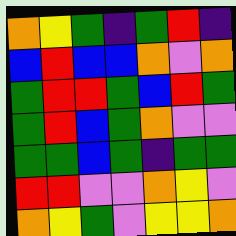[["orange", "yellow", "green", "indigo", "green", "red", "indigo"], ["blue", "red", "blue", "blue", "orange", "violet", "orange"], ["green", "red", "red", "green", "blue", "red", "green"], ["green", "red", "blue", "green", "orange", "violet", "violet"], ["green", "green", "blue", "green", "indigo", "green", "green"], ["red", "red", "violet", "violet", "orange", "yellow", "violet"], ["orange", "yellow", "green", "violet", "yellow", "yellow", "orange"]]